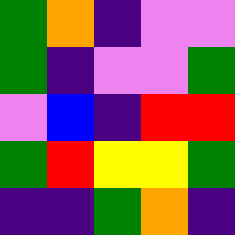[["green", "orange", "indigo", "violet", "violet"], ["green", "indigo", "violet", "violet", "green"], ["violet", "blue", "indigo", "red", "red"], ["green", "red", "yellow", "yellow", "green"], ["indigo", "indigo", "green", "orange", "indigo"]]